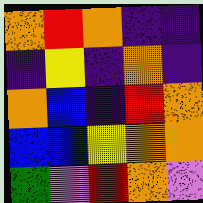[["orange", "red", "orange", "indigo", "indigo"], ["indigo", "yellow", "indigo", "orange", "indigo"], ["orange", "blue", "indigo", "red", "orange"], ["blue", "blue", "yellow", "orange", "orange"], ["green", "violet", "red", "orange", "violet"]]